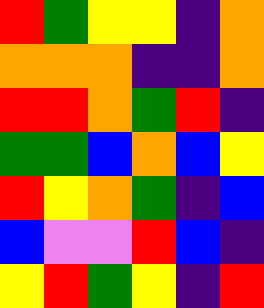[["red", "green", "yellow", "yellow", "indigo", "orange"], ["orange", "orange", "orange", "indigo", "indigo", "orange"], ["red", "red", "orange", "green", "red", "indigo"], ["green", "green", "blue", "orange", "blue", "yellow"], ["red", "yellow", "orange", "green", "indigo", "blue"], ["blue", "violet", "violet", "red", "blue", "indigo"], ["yellow", "red", "green", "yellow", "indigo", "red"]]